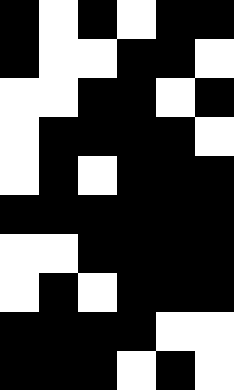[["black", "white", "black", "white", "black", "black"], ["black", "white", "white", "black", "black", "white"], ["white", "white", "black", "black", "white", "black"], ["white", "black", "black", "black", "black", "white"], ["white", "black", "white", "black", "black", "black"], ["black", "black", "black", "black", "black", "black"], ["white", "white", "black", "black", "black", "black"], ["white", "black", "white", "black", "black", "black"], ["black", "black", "black", "black", "white", "white"], ["black", "black", "black", "white", "black", "white"]]